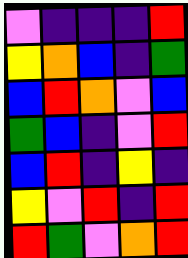[["violet", "indigo", "indigo", "indigo", "red"], ["yellow", "orange", "blue", "indigo", "green"], ["blue", "red", "orange", "violet", "blue"], ["green", "blue", "indigo", "violet", "red"], ["blue", "red", "indigo", "yellow", "indigo"], ["yellow", "violet", "red", "indigo", "red"], ["red", "green", "violet", "orange", "red"]]